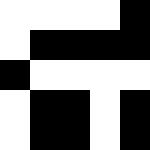[["white", "white", "white", "white", "black"], ["white", "black", "black", "black", "black"], ["black", "white", "white", "white", "white"], ["white", "black", "black", "white", "black"], ["white", "black", "black", "white", "black"]]